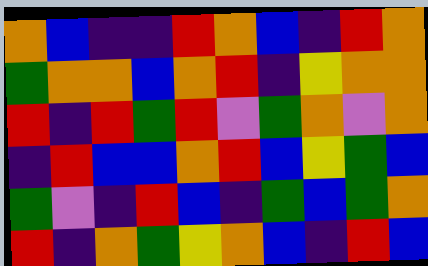[["orange", "blue", "indigo", "indigo", "red", "orange", "blue", "indigo", "red", "orange"], ["green", "orange", "orange", "blue", "orange", "red", "indigo", "yellow", "orange", "orange"], ["red", "indigo", "red", "green", "red", "violet", "green", "orange", "violet", "orange"], ["indigo", "red", "blue", "blue", "orange", "red", "blue", "yellow", "green", "blue"], ["green", "violet", "indigo", "red", "blue", "indigo", "green", "blue", "green", "orange"], ["red", "indigo", "orange", "green", "yellow", "orange", "blue", "indigo", "red", "blue"]]